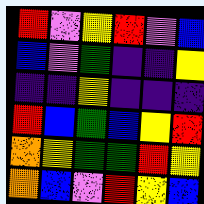[["red", "violet", "yellow", "red", "violet", "blue"], ["blue", "violet", "green", "indigo", "indigo", "yellow"], ["indigo", "indigo", "yellow", "indigo", "indigo", "indigo"], ["red", "blue", "green", "blue", "yellow", "red"], ["orange", "yellow", "green", "green", "red", "yellow"], ["orange", "blue", "violet", "red", "yellow", "blue"]]